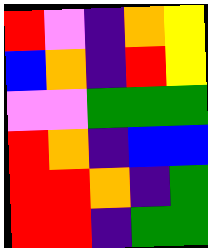[["red", "violet", "indigo", "orange", "yellow"], ["blue", "orange", "indigo", "red", "yellow"], ["violet", "violet", "green", "green", "green"], ["red", "orange", "indigo", "blue", "blue"], ["red", "red", "orange", "indigo", "green"], ["red", "red", "indigo", "green", "green"]]